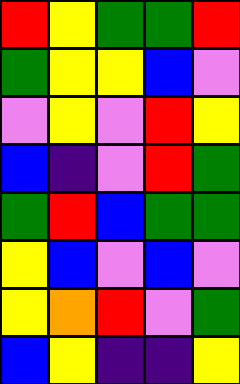[["red", "yellow", "green", "green", "red"], ["green", "yellow", "yellow", "blue", "violet"], ["violet", "yellow", "violet", "red", "yellow"], ["blue", "indigo", "violet", "red", "green"], ["green", "red", "blue", "green", "green"], ["yellow", "blue", "violet", "blue", "violet"], ["yellow", "orange", "red", "violet", "green"], ["blue", "yellow", "indigo", "indigo", "yellow"]]